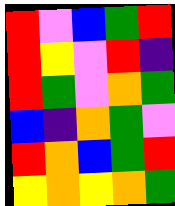[["red", "violet", "blue", "green", "red"], ["red", "yellow", "violet", "red", "indigo"], ["red", "green", "violet", "orange", "green"], ["blue", "indigo", "orange", "green", "violet"], ["red", "orange", "blue", "green", "red"], ["yellow", "orange", "yellow", "orange", "green"]]